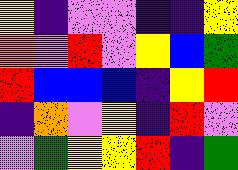[["yellow", "indigo", "violet", "violet", "indigo", "indigo", "yellow"], ["orange", "violet", "red", "violet", "yellow", "blue", "green"], ["red", "blue", "blue", "blue", "indigo", "yellow", "red"], ["indigo", "orange", "violet", "yellow", "indigo", "red", "violet"], ["violet", "green", "yellow", "yellow", "red", "indigo", "green"]]